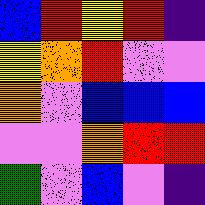[["blue", "red", "yellow", "red", "indigo"], ["yellow", "orange", "red", "violet", "violet"], ["orange", "violet", "blue", "blue", "blue"], ["violet", "violet", "orange", "red", "red"], ["green", "violet", "blue", "violet", "indigo"]]